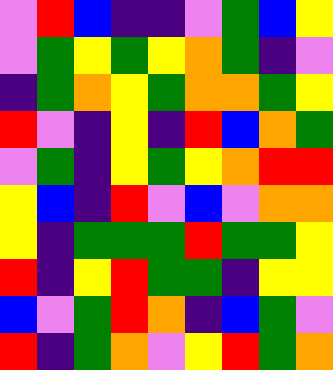[["violet", "red", "blue", "indigo", "indigo", "violet", "green", "blue", "yellow"], ["violet", "green", "yellow", "green", "yellow", "orange", "green", "indigo", "violet"], ["indigo", "green", "orange", "yellow", "green", "orange", "orange", "green", "yellow"], ["red", "violet", "indigo", "yellow", "indigo", "red", "blue", "orange", "green"], ["violet", "green", "indigo", "yellow", "green", "yellow", "orange", "red", "red"], ["yellow", "blue", "indigo", "red", "violet", "blue", "violet", "orange", "orange"], ["yellow", "indigo", "green", "green", "green", "red", "green", "green", "yellow"], ["red", "indigo", "yellow", "red", "green", "green", "indigo", "yellow", "yellow"], ["blue", "violet", "green", "red", "orange", "indigo", "blue", "green", "violet"], ["red", "indigo", "green", "orange", "violet", "yellow", "red", "green", "orange"]]